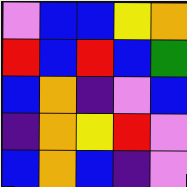[["violet", "blue", "blue", "yellow", "orange"], ["red", "blue", "red", "blue", "green"], ["blue", "orange", "indigo", "violet", "blue"], ["indigo", "orange", "yellow", "red", "violet"], ["blue", "orange", "blue", "indigo", "violet"]]